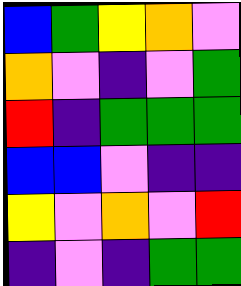[["blue", "green", "yellow", "orange", "violet"], ["orange", "violet", "indigo", "violet", "green"], ["red", "indigo", "green", "green", "green"], ["blue", "blue", "violet", "indigo", "indigo"], ["yellow", "violet", "orange", "violet", "red"], ["indigo", "violet", "indigo", "green", "green"]]